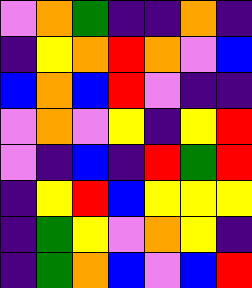[["violet", "orange", "green", "indigo", "indigo", "orange", "indigo"], ["indigo", "yellow", "orange", "red", "orange", "violet", "blue"], ["blue", "orange", "blue", "red", "violet", "indigo", "indigo"], ["violet", "orange", "violet", "yellow", "indigo", "yellow", "red"], ["violet", "indigo", "blue", "indigo", "red", "green", "red"], ["indigo", "yellow", "red", "blue", "yellow", "yellow", "yellow"], ["indigo", "green", "yellow", "violet", "orange", "yellow", "indigo"], ["indigo", "green", "orange", "blue", "violet", "blue", "red"]]